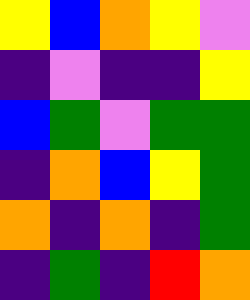[["yellow", "blue", "orange", "yellow", "violet"], ["indigo", "violet", "indigo", "indigo", "yellow"], ["blue", "green", "violet", "green", "green"], ["indigo", "orange", "blue", "yellow", "green"], ["orange", "indigo", "orange", "indigo", "green"], ["indigo", "green", "indigo", "red", "orange"]]